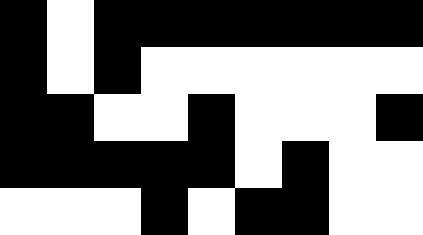[["black", "white", "black", "black", "black", "black", "black", "black", "black"], ["black", "white", "black", "white", "white", "white", "white", "white", "white"], ["black", "black", "white", "white", "black", "white", "white", "white", "black"], ["black", "black", "black", "black", "black", "white", "black", "white", "white"], ["white", "white", "white", "black", "white", "black", "black", "white", "white"]]